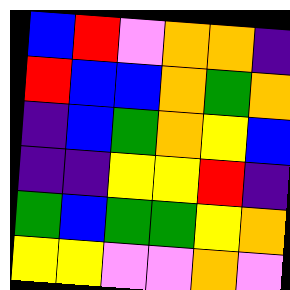[["blue", "red", "violet", "orange", "orange", "indigo"], ["red", "blue", "blue", "orange", "green", "orange"], ["indigo", "blue", "green", "orange", "yellow", "blue"], ["indigo", "indigo", "yellow", "yellow", "red", "indigo"], ["green", "blue", "green", "green", "yellow", "orange"], ["yellow", "yellow", "violet", "violet", "orange", "violet"]]